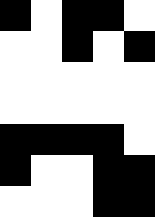[["black", "white", "black", "black", "white"], ["white", "white", "black", "white", "black"], ["white", "white", "white", "white", "white"], ["white", "white", "white", "white", "white"], ["black", "black", "black", "black", "white"], ["black", "white", "white", "black", "black"], ["white", "white", "white", "black", "black"]]